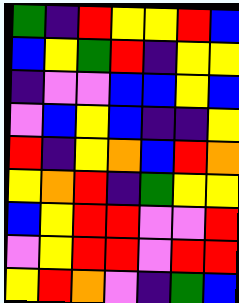[["green", "indigo", "red", "yellow", "yellow", "red", "blue"], ["blue", "yellow", "green", "red", "indigo", "yellow", "yellow"], ["indigo", "violet", "violet", "blue", "blue", "yellow", "blue"], ["violet", "blue", "yellow", "blue", "indigo", "indigo", "yellow"], ["red", "indigo", "yellow", "orange", "blue", "red", "orange"], ["yellow", "orange", "red", "indigo", "green", "yellow", "yellow"], ["blue", "yellow", "red", "red", "violet", "violet", "red"], ["violet", "yellow", "red", "red", "violet", "red", "red"], ["yellow", "red", "orange", "violet", "indigo", "green", "blue"]]